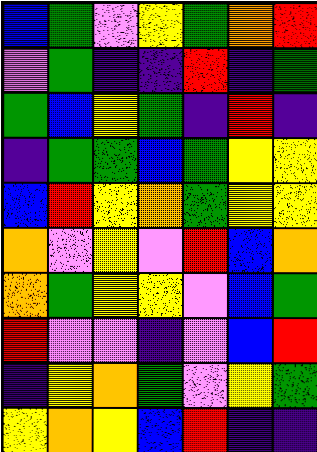[["blue", "green", "violet", "yellow", "green", "orange", "red"], ["violet", "green", "indigo", "indigo", "red", "indigo", "green"], ["green", "blue", "yellow", "green", "indigo", "red", "indigo"], ["indigo", "green", "green", "blue", "green", "yellow", "yellow"], ["blue", "red", "yellow", "orange", "green", "yellow", "yellow"], ["orange", "violet", "yellow", "violet", "red", "blue", "orange"], ["orange", "green", "yellow", "yellow", "violet", "blue", "green"], ["red", "violet", "violet", "indigo", "violet", "blue", "red"], ["indigo", "yellow", "orange", "green", "violet", "yellow", "green"], ["yellow", "orange", "yellow", "blue", "red", "indigo", "indigo"]]